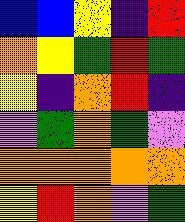[["blue", "blue", "yellow", "indigo", "red"], ["orange", "yellow", "green", "red", "green"], ["yellow", "indigo", "orange", "red", "indigo"], ["violet", "green", "orange", "green", "violet"], ["orange", "orange", "orange", "orange", "orange"], ["yellow", "red", "orange", "violet", "green"]]